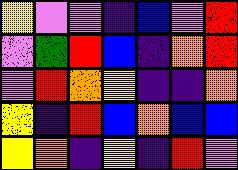[["yellow", "violet", "violet", "indigo", "blue", "violet", "red"], ["violet", "green", "red", "blue", "indigo", "orange", "red"], ["violet", "red", "orange", "yellow", "indigo", "indigo", "orange"], ["yellow", "indigo", "red", "blue", "orange", "blue", "blue"], ["yellow", "orange", "indigo", "yellow", "indigo", "red", "violet"]]